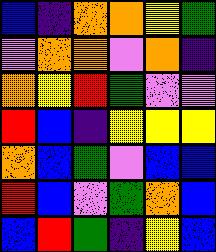[["blue", "indigo", "orange", "orange", "yellow", "green"], ["violet", "orange", "orange", "violet", "orange", "indigo"], ["orange", "yellow", "red", "green", "violet", "violet"], ["red", "blue", "indigo", "yellow", "yellow", "yellow"], ["orange", "blue", "green", "violet", "blue", "blue"], ["red", "blue", "violet", "green", "orange", "blue"], ["blue", "red", "green", "indigo", "yellow", "blue"]]